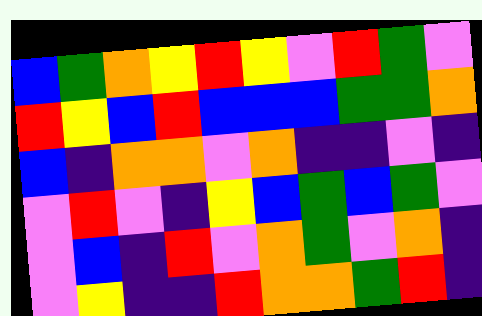[["blue", "green", "orange", "yellow", "red", "yellow", "violet", "red", "green", "violet"], ["red", "yellow", "blue", "red", "blue", "blue", "blue", "green", "green", "orange"], ["blue", "indigo", "orange", "orange", "violet", "orange", "indigo", "indigo", "violet", "indigo"], ["violet", "red", "violet", "indigo", "yellow", "blue", "green", "blue", "green", "violet"], ["violet", "blue", "indigo", "red", "violet", "orange", "green", "violet", "orange", "indigo"], ["violet", "yellow", "indigo", "indigo", "red", "orange", "orange", "green", "red", "indigo"]]